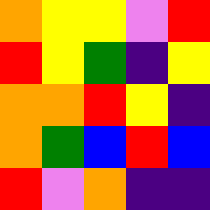[["orange", "yellow", "yellow", "violet", "red"], ["red", "yellow", "green", "indigo", "yellow"], ["orange", "orange", "red", "yellow", "indigo"], ["orange", "green", "blue", "red", "blue"], ["red", "violet", "orange", "indigo", "indigo"]]